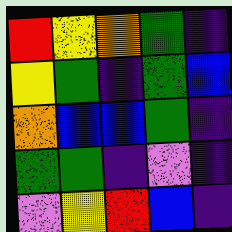[["red", "yellow", "orange", "green", "indigo"], ["yellow", "green", "indigo", "green", "blue"], ["orange", "blue", "blue", "green", "indigo"], ["green", "green", "indigo", "violet", "indigo"], ["violet", "yellow", "red", "blue", "indigo"]]